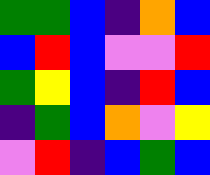[["green", "green", "blue", "indigo", "orange", "blue"], ["blue", "red", "blue", "violet", "violet", "red"], ["green", "yellow", "blue", "indigo", "red", "blue"], ["indigo", "green", "blue", "orange", "violet", "yellow"], ["violet", "red", "indigo", "blue", "green", "blue"]]